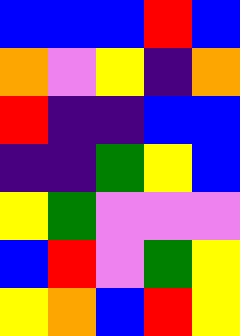[["blue", "blue", "blue", "red", "blue"], ["orange", "violet", "yellow", "indigo", "orange"], ["red", "indigo", "indigo", "blue", "blue"], ["indigo", "indigo", "green", "yellow", "blue"], ["yellow", "green", "violet", "violet", "violet"], ["blue", "red", "violet", "green", "yellow"], ["yellow", "orange", "blue", "red", "yellow"]]